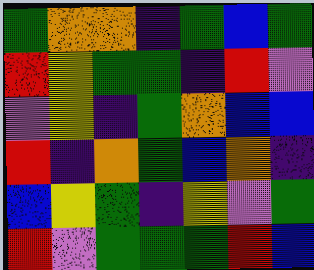[["green", "orange", "orange", "indigo", "green", "blue", "green"], ["red", "yellow", "green", "green", "indigo", "red", "violet"], ["violet", "yellow", "indigo", "green", "orange", "blue", "blue"], ["red", "indigo", "orange", "green", "blue", "orange", "indigo"], ["blue", "yellow", "green", "indigo", "yellow", "violet", "green"], ["red", "violet", "green", "green", "green", "red", "blue"]]